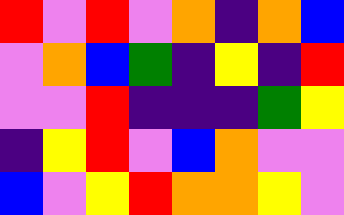[["red", "violet", "red", "violet", "orange", "indigo", "orange", "blue"], ["violet", "orange", "blue", "green", "indigo", "yellow", "indigo", "red"], ["violet", "violet", "red", "indigo", "indigo", "indigo", "green", "yellow"], ["indigo", "yellow", "red", "violet", "blue", "orange", "violet", "violet"], ["blue", "violet", "yellow", "red", "orange", "orange", "yellow", "violet"]]